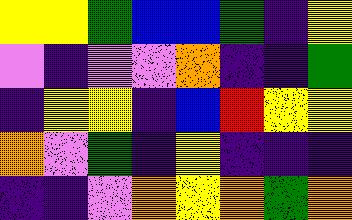[["yellow", "yellow", "green", "blue", "blue", "green", "indigo", "yellow"], ["violet", "indigo", "violet", "violet", "orange", "indigo", "indigo", "green"], ["indigo", "yellow", "yellow", "indigo", "blue", "red", "yellow", "yellow"], ["orange", "violet", "green", "indigo", "yellow", "indigo", "indigo", "indigo"], ["indigo", "indigo", "violet", "orange", "yellow", "orange", "green", "orange"]]